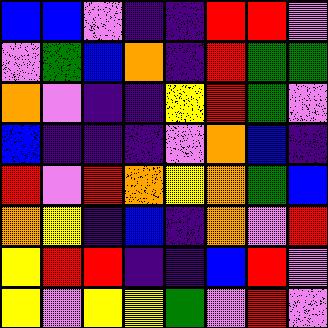[["blue", "blue", "violet", "indigo", "indigo", "red", "red", "violet"], ["violet", "green", "blue", "orange", "indigo", "red", "green", "green"], ["orange", "violet", "indigo", "indigo", "yellow", "red", "green", "violet"], ["blue", "indigo", "indigo", "indigo", "violet", "orange", "blue", "indigo"], ["red", "violet", "red", "orange", "yellow", "orange", "green", "blue"], ["orange", "yellow", "indigo", "blue", "indigo", "orange", "violet", "red"], ["yellow", "red", "red", "indigo", "indigo", "blue", "red", "violet"], ["yellow", "violet", "yellow", "yellow", "green", "violet", "red", "violet"]]